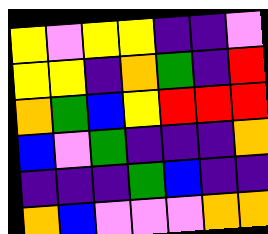[["yellow", "violet", "yellow", "yellow", "indigo", "indigo", "violet"], ["yellow", "yellow", "indigo", "orange", "green", "indigo", "red"], ["orange", "green", "blue", "yellow", "red", "red", "red"], ["blue", "violet", "green", "indigo", "indigo", "indigo", "orange"], ["indigo", "indigo", "indigo", "green", "blue", "indigo", "indigo"], ["orange", "blue", "violet", "violet", "violet", "orange", "orange"]]